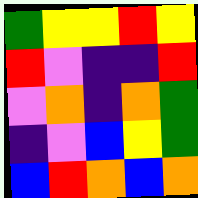[["green", "yellow", "yellow", "red", "yellow"], ["red", "violet", "indigo", "indigo", "red"], ["violet", "orange", "indigo", "orange", "green"], ["indigo", "violet", "blue", "yellow", "green"], ["blue", "red", "orange", "blue", "orange"]]